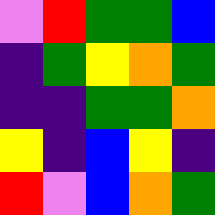[["violet", "red", "green", "green", "blue"], ["indigo", "green", "yellow", "orange", "green"], ["indigo", "indigo", "green", "green", "orange"], ["yellow", "indigo", "blue", "yellow", "indigo"], ["red", "violet", "blue", "orange", "green"]]